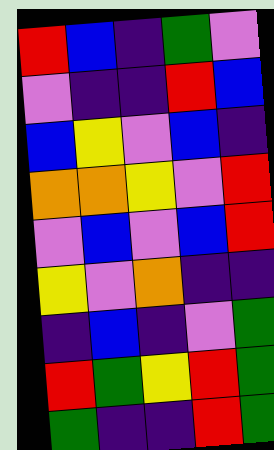[["red", "blue", "indigo", "green", "violet"], ["violet", "indigo", "indigo", "red", "blue"], ["blue", "yellow", "violet", "blue", "indigo"], ["orange", "orange", "yellow", "violet", "red"], ["violet", "blue", "violet", "blue", "red"], ["yellow", "violet", "orange", "indigo", "indigo"], ["indigo", "blue", "indigo", "violet", "green"], ["red", "green", "yellow", "red", "green"], ["green", "indigo", "indigo", "red", "green"]]